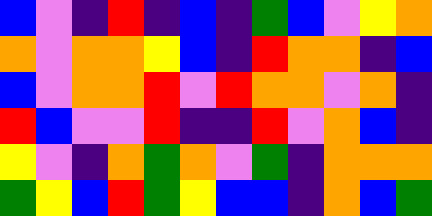[["blue", "violet", "indigo", "red", "indigo", "blue", "indigo", "green", "blue", "violet", "yellow", "orange"], ["orange", "violet", "orange", "orange", "yellow", "blue", "indigo", "red", "orange", "orange", "indigo", "blue"], ["blue", "violet", "orange", "orange", "red", "violet", "red", "orange", "orange", "violet", "orange", "indigo"], ["red", "blue", "violet", "violet", "red", "indigo", "indigo", "red", "violet", "orange", "blue", "indigo"], ["yellow", "violet", "indigo", "orange", "green", "orange", "violet", "green", "indigo", "orange", "orange", "orange"], ["green", "yellow", "blue", "red", "green", "yellow", "blue", "blue", "indigo", "orange", "blue", "green"]]